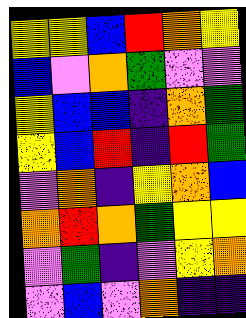[["yellow", "yellow", "blue", "red", "orange", "yellow"], ["blue", "violet", "orange", "green", "violet", "violet"], ["yellow", "blue", "blue", "indigo", "orange", "green"], ["yellow", "blue", "red", "indigo", "red", "green"], ["violet", "orange", "indigo", "yellow", "orange", "blue"], ["orange", "red", "orange", "green", "yellow", "yellow"], ["violet", "green", "indigo", "violet", "yellow", "orange"], ["violet", "blue", "violet", "orange", "indigo", "indigo"]]